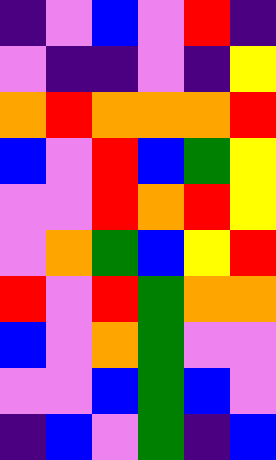[["indigo", "violet", "blue", "violet", "red", "indigo"], ["violet", "indigo", "indigo", "violet", "indigo", "yellow"], ["orange", "red", "orange", "orange", "orange", "red"], ["blue", "violet", "red", "blue", "green", "yellow"], ["violet", "violet", "red", "orange", "red", "yellow"], ["violet", "orange", "green", "blue", "yellow", "red"], ["red", "violet", "red", "green", "orange", "orange"], ["blue", "violet", "orange", "green", "violet", "violet"], ["violet", "violet", "blue", "green", "blue", "violet"], ["indigo", "blue", "violet", "green", "indigo", "blue"]]